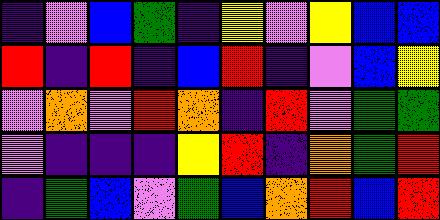[["indigo", "violet", "blue", "green", "indigo", "yellow", "violet", "yellow", "blue", "blue"], ["red", "indigo", "red", "indigo", "blue", "red", "indigo", "violet", "blue", "yellow"], ["violet", "orange", "violet", "red", "orange", "indigo", "red", "violet", "green", "green"], ["violet", "indigo", "indigo", "indigo", "yellow", "red", "indigo", "orange", "green", "red"], ["indigo", "green", "blue", "violet", "green", "blue", "orange", "red", "blue", "red"]]